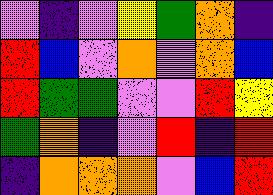[["violet", "indigo", "violet", "yellow", "green", "orange", "indigo"], ["red", "blue", "violet", "orange", "violet", "orange", "blue"], ["red", "green", "green", "violet", "violet", "red", "yellow"], ["green", "orange", "indigo", "violet", "red", "indigo", "red"], ["indigo", "orange", "orange", "orange", "violet", "blue", "red"]]